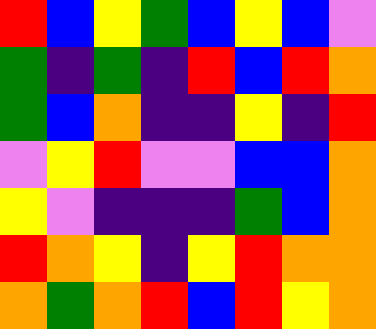[["red", "blue", "yellow", "green", "blue", "yellow", "blue", "violet"], ["green", "indigo", "green", "indigo", "red", "blue", "red", "orange"], ["green", "blue", "orange", "indigo", "indigo", "yellow", "indigo", "red"], ["violet", "yellow", "red", "violet", "violet", "blue", "blue", "orange"], ["yellow", "violet", "indigo", "indigo", "indigo", "green", "blue", "orange"], ["red", "orange", "yellow", "indigo", "yellow", "red", "orange", "orange"], ["orange", "green", "orange", "red", "blue", "red", "yellow", "orange"]]